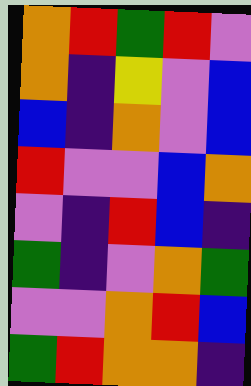[["orange", "red", "green", "red", "violet"], ["orange", "indigo", "yellow", "violet", "blue"], ["blue", "indigo", "orange", "violet", "blue"], ["red", "violet", "violet", "blue", "orange"], ["violet", "indigo", "red", "blue", "indigo"], ["green", "indigo", "violet", "orange", "green"], ["violet", "violet", "orange", "red", "blue"], ["green", "red", "orange", "orange", "indigo"]]